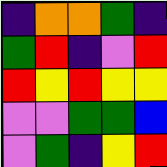[["indigo", "orange", "orange", "green", "indigo"], ["green", "red", "indigo", "violet", "red"], ["red", "yellow", "red", "yellow", "yellow"], ["violet", "violet", "green", "green", "blue"], ["violet", "green", "indigo", "yellow", "red"]]